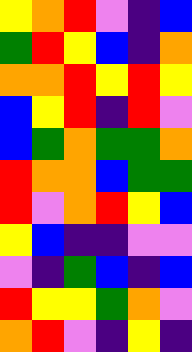[["yellow", "orange", "red", "violet", "indigo", "blue"], ["green", "red", "yellow", "blue", "indigo", "orange"], ["orange", "orange", "red", "yellow", "red", "yellow"], ["blue", "yellow", "red", "indigo", "red", "violet"], ["blue", "green", "orange", "green", "green", "orange"], ["red", "orange", "orange", "blue", "green", "green"], ["red", "violet", "orange", "red", "yellow", "blue"], ["yellow", "blue", "indigo", "indigo", "violet", "violet"], ["violet", "indigo", "green", "blue", "indigo", "blue"], ["red", "yellow", "yellow", "green", "orange", "violet"], ["orange", "red", "violet", "indigo", "yellow", "indigo"]]